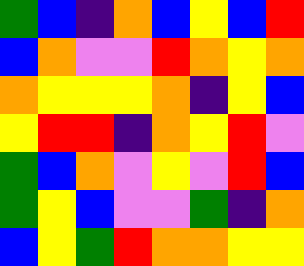[["green", "blue", "indigo", "orange", "blue", "yellow", "blue", "red"], ["blue", "orange", "violet", "violet", "red", "orange", "yellow", "orange"], ["orange", "yellow", "yellow", "yellow", "orange", "indigo", "yellow", "blue"], ["yellow", "red", "red", "indigo", "orange", "yellow", "red", "violet"], ["green", "blue", "orange", "violet", "yellow", "violet", "red", "blue"], ["green", "yellow", "blue", "violet", "violet", "green", "indigo", "orange"], ["blue", "yellow", "green", "red", "orange", "orange", "yellow", "yellow"]]